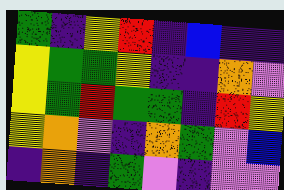[["green", "indigo", "yellow", "red", "indigo", "blue", "indigo", "indigo"], ["yellow", "green", "green", "yellow", "indigo", "indigo", "orange", "violet"], ["yellow", "green", "red", "green", "green", "indigo", "red", "yellow"], ["yellow", "orange", "violet", "indigo", "orange", "green", "violet", "blue"], ["indigo", "orange", "indigo", "green", "violet", "indigo", "violet", "violet"]]